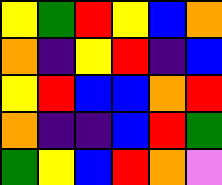[["yellow", "green", "red", "yellow", "blue", "orange"], ["orange", "indigo", "yellow", "red", "indigo", "blue"], ["yellow", "red", "blue", "blue", "orange", "red"], ["orange", "indigo", "indigo", "blue", "red", "green"], ["green", "yellow", "blue", "red", "orange", "violet"]]